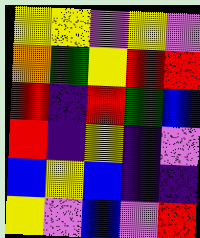[["yellow", "yellow", "violet", "yellow", "violet"], ["orange", "green", "yellow", "red", "red"], ["red", "indigo", "red", "green", "blue"], ["red", "indigo", "yellow", "indigo", "violet"], ["blue", "yellow", "blue", "indigo", "indigo"], ["yellow", "violet", "blue", "violet", "red"]]